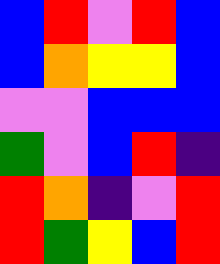[["blue", "red", "violet", "red", "blue"], ["blue", "orange", "yellow", "yellow", "blue"], ["violet", "violet", "blue", "blue", "blue"], ["green", "violet", "blue", "red", "indigo"], ["red", "orange", "indigo", "violet", "red"], ["red", "green", "yellow", "blue", "red"]]